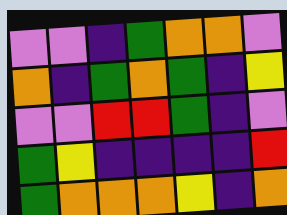[["violet", "violet", "indigo", "green", "orange", "orange", "violet"], ["orange", "indigo", "green", "orange", "green", "indigo", "yellow"], ["violet", "violet", "red", "red", "green", "indigo", "violet"], ["green", "yellow", "indigo", "indigo", "indigo", "indigo", "red"], ["green", "orange", "orange", "orange", "yellow", "indigo", "orange"]]